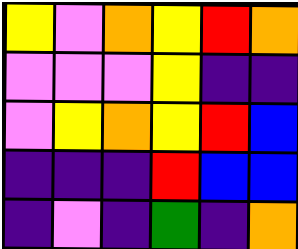[["yellow", "violet", "orange", "yellow", "red", "orange"], ["violet", "violet", "violet", "yellow", "indigo", "indigo"], ["violet", "yellow", "orange", "yellow", "red", "blue"], ["indigo", "indigo", "indigo", "red", "blue", "blue"], ["indigo", "violet", "indigo", "green", "indigo", "orange"]]